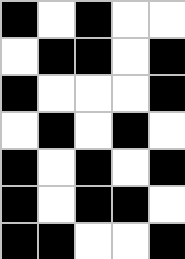[["black", "white", "black", "white", "white"], ["white", "black", "black", "white", "black"], ["black", "white", "white", "white", "black"], ["white", "black", "white", "black", "white"], ["black", "white", "black", "white", "black"], ["black", "white", "black", "black", "white"], ["black", "black", "white", "white", "black"]]